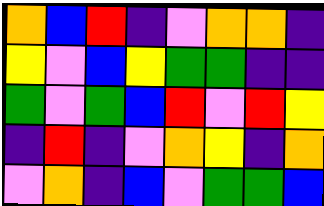[["orange", "blue", "red", "indigo", "violet", "orange", "orange", "indigo"], ["yellow", "violet", "blue", "yellow", "green", "green", "indigo", "indigo"], ["green", "violet", "green", "blue", "red", "violet", "red", "yellow"], ["indigo", "red", "indigo", "violet", "orange", "yellow", "indigo", "orange"], ["violet", "orange", "indigo", "blue", "violet", "green", "green", "blue"]]